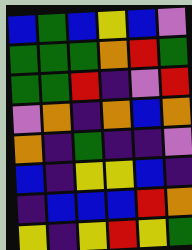[["blue", "green", "blue", "yellow", "blue", "violet"], ["green", "green", "green", "orange", "red", "green"], ["green", "green", "red", "indigo", "violet", "red"], ["violet", "orange", "indigo", "orange", "blue", "orange"], ["orange", "indigo", "green", "indigo", "indigo", "violet"], ["blue", "indigo", "yellow", "yellow", "blue", "indigo"], ["indigo", "blue", "blue", "blue", "red", "orange"], ["yellow", "indigo", "yellow", "red", "yellow", "green"]]